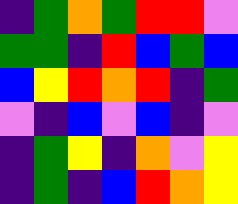[["indigo", "green", "orange", "green", "red", "red", "violet"], ["green", "green", "indigo", "red", "blue", "green", "blue"], ["blue", "yellow", "red", "orange", "red", "indigo", "green"], ["violet", "indigo", "blue", "violet", "blue", "indigo", "violet"], ["indigo", "green", "yellow", "indigo", "orange", "violet", "yellow"], ["indigo", "green", "indigo", "blue", "red", "orange", "yellow"]]